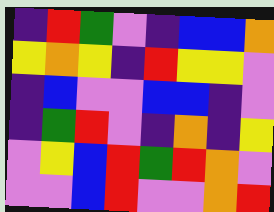[["indigo", "red", "green", "violet", "indigo", "blue", "blue", "orange"], ["yellow", "orange", "yellow", "indigo", "red", "yellow", "yellow", "violet"], ["indigo", "blue", "violet", "violet", "blue", "blue", "indigo", "violet"], ["indigo", "green", "red", "violet", "indigo", "orange", "indigo", "yellow"], ["violet", "yellow", "blue", "red", "green", "red", "orange", "violet"], ["violet", "violet", "blue", "red", "violet", "violet", "orange", "red"]]